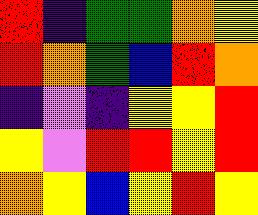[["red", "indigo", "green", "green", "orange", "yellow"], ["red", "orange", "green", "blue", "red", "orange"], ["indigo", "violet", "indigo", "yellow", "yellow", "red"], ["yellow", "violet", "red", "red", "yellow", "red"], ["orange", "yellow", "blue", "yellow", "red", "yellow"]]